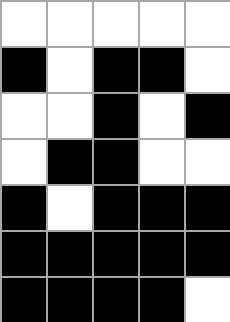[["white", "white", "white", "white", "white"], ["black", "white", "black", "black", "white"], ["white", "white", "black", "white", "black"], ["white", "black", "black", "white", "white"], ["black", "white", "black", "black", "black"], ["black", "black", "black", "black", "black"], ["black", "black", "black", "black", "white"]]